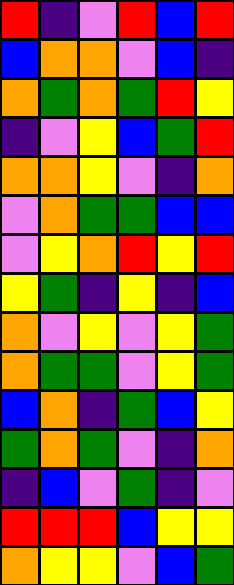[["red", "indigo", "violet", "red", "blue", "red"], ["blue", "orange", "orange", "violet", "blue", "indigo"], ["orange", "green", "orange", "green", "red", "yellow"], ["indigo", "violet", "yellow", "blue", "green", "red"], ["orange", "orange", "yellow", "violet", "indigo", "orange"], ["violet", "orange", "green", "green", "blue", "blue"], ["violet", "yellow", "orange", "red", "yellow", "red"], ["yellow", "green", "indigo", "yellow", "indigo", "blue"], ["orange", "violet", "yellow", "violet", "yellow", "green"], ["orange", "green", "green", "violet", "yellow", "green"], ["blue", "orange", "indigo", "green", "blue", "yellow"], ["green", "orange", "green", "violet", "indigo", "orange"], ["indigo", "blue", "violet", "green", "indigo", "violet"], ["red", "red", "red", "blue", "yellow", "yellow"], ["orange", "yellow", "yellow", "violet", "blue", "green"]]